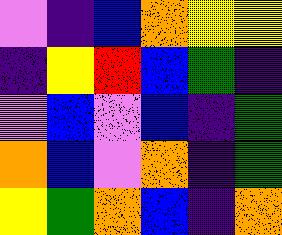[["violet", "indigo", "blue", "orange", "yellow", "yellow"], ["indigo", "yellow", "red", "blue", "green", "indigo"], ["violet", "blue", "violet", "blue", "indigo", "green"], ["orange", "blue", "violet", "orange", "indigo", "green"], ["yellow", "green", "orange", "blue", "indigo", "orange"]]